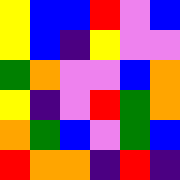[["yellow", "blue", "blue", "red", "violet", "blue"], ["yellow", "blue", "indigo", "yellow", "violet", "violet"], ["green", "orange", "violet", "violet", "blue", "orange"], ["yellow", "indigo", "violet", "red", "green", "orange"], ["orange", "green", "blue", "violet", "green", "blue"], ["red", "orange", "orange", "indigo", "red", "indigo"]]